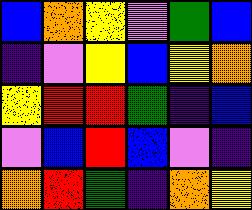[["blue", "orange", "yellow", "violet", "green", "blue"], ["indigo", "violet", "yellow", "blue", "yellow", "orange"], ["yellow", "red", "red", "green", "indigo", "blue"], ["violet", "blue", "red", "blue", "violet", "indigo"], ["orange", "red", "green", "indigo", "orange", "yellow"]]